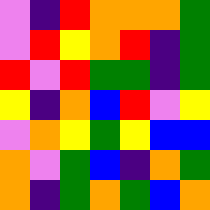[["violet", "indigo", "red", "orange", "orange", "orange", "green"], ["violet", "red", "yellow", "orange", "red", "indigo", "green"], ["red", "violet", "red", "green", "green", "indigo", "green"], ["yellow", "indigo", "orange", "blue", "red", "violet", "yellow"], ["violet", "orange", "yellow", "green", "yellow", "blue", "blue"], ["orange", "violet", "green", "blue", "indigo", "orange", "green"], ["orange", "indigo", "green", "orange", "green", "blue", "orange"]]